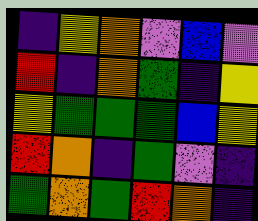[["indigo", "yellow", "orange", "violet", "blue", "violet"], ["red", "indigo", "orange", "green", "indigo", "yellow"], ["yellow", "green", "green", "green", "blue", "yellow"], ["red", "orange", "indigo", "green", "violet", "indigo"], ["green", "orange", "green", "red", "orange", "indigo"]]